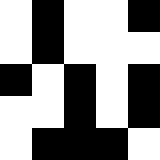[["white", "black", "white", "white", "black"], ["white", "black", "white", "white", "white"], ["black", "white", "black", "white", "black"], ["white", "white", "black", "white", "black"], ["white", "black", "black", "black", "white"]]